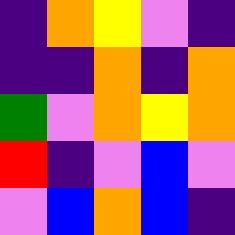[["indigo", "orange", "yellow", "violet", "indigo"], ["indigo", "indigo", "orange", "indigo", "orange"], ["green", "violet", "orange", "yellow", "orange"], ["red", "indigo", "violet", "blue", "violet"], ["violet", "blue", "orange", "blue", "indigo"]]